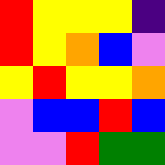[["red", "yellow", "yellow", "yellow", "indigo"], ["red", "yellow", "orange", "blue", "violet"], ["yellow", "red", "yellow", "yellow", "orange"], ["violet", "blue", "blue", "red", "blue"], ["violet", "violet", "red", "green", "green"]]